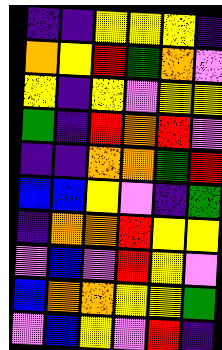[["indigo", "indigo", "yellow", "yellow", "yellow", "indigo"], ["orange", "yellow", "red", "green", "orange", "violet"], ["yellow", "indigo", "yellow", "violet", "yellow", "yellow"], ["green", "indigo", "red", "orange", "red", "violet"], ["indigo", "indigo", "orange", "orange", "green", "red"], ["blue", "blue", "yellow", "violet", "indigo", "green"], ["indigo", "orange", "orange", "red", "yellow", "yellow"], ["violet", "blue", "violet", "red", "yellow", "violet"], ["blue", "orange", "orange", "yellow", "yellow", "green"], ["violet", "blue", "yellow", "violet", "red", "indigo"]]